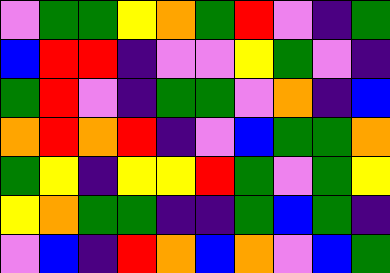[["violet", "green", "green", "yellow", "orange", "green", "red", "violet", "indigo", "green"], ["blue", "red", "red", "indigo", "violet", "violet", "yellow", "green", "violet", "indigo"], ["green", "red", "violet", "indigo", "green", "green", "violet", "orange", "indigo", "blue"], ["orange", "red", "orange", "red", "indigo", "violet", "blue", "green", "green", "orange"], ["green", "yellow", "indigo", "yellow", "yellow", "red", "green", "violet", "green", "yellow"], ["yellow", "orange", "green", "green", "indigo", "indigo", "green", "blue", "green", "indigo"], ["violet", "blue", "indigo", "red", "orange", "blue", "orange", "violet", "blue", "green"]]